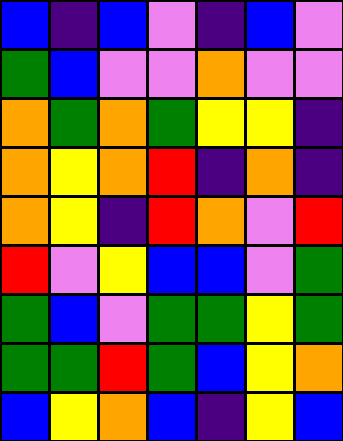[["blue", "indigo", "blue", "violet", "indigo", "blue", "violet"], ["green", "blue", "violet", "violet", "orange", "violet", "violet"], ["orange", "green", "orange", "green", "yellow", "yellow", "indigo"], ["orange", "yellow", "orange", "red", "indigo", "orange", "indigo"], ["orange", "yellow", "indigo", "red", "orange", "violet", "red"], ["red", "violet", "yellow", "blue", "blue", "violet", "green"], ["green", "blue", "violet", "green", "green", "yellow", "green"], ["green", "green", "red", "green", "blue", "yellow", "orange"], ["blue", "yellow", "orange", "blue", "indigo", "yellow", "blue"]]